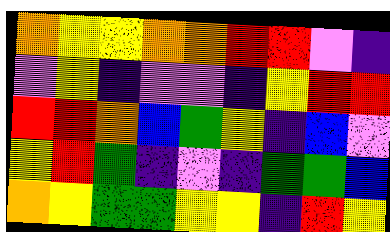[["orange", "yellow", "yellow", "orange", "orange", "red", "red", "violet", "indigo"], ["violet", "yellow", "indigo", "violet", "violet", "indigo", "yellow", "red", "red"], ["red", "red", "orange", "blue", "green", "yellow", "indigo", "blue", "violet"], ["yellow", "red", "green", "indigo", "violet", "indigo", "green", "green", "blue"], ["orange", "yellow", "green", "green", "yellow", "yellow", "indigo", "red", "yellow"]]